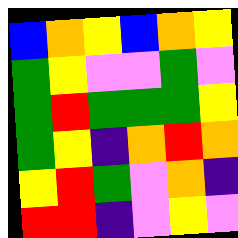[["blue", "orange", "yellow", "blue", "orange", "yellow"], ["green", "yellow", "violet", "violet", "green", "violet"], ["green", "red", "green", "green", "green", "yellow"], ["green", "yellow", "indigo", "orange", "red", "orange"], ["yellow", "red", "green", "violet", "orange", "indigo"], ["red", "red", "indigo", "violet", "yellow", "violet"]]